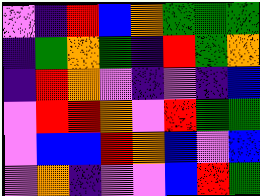[["violet", "indigo", "red", "blue", "orange", "green", "green", "green"], ["indigo", "green", "orange", "green", "indigo", "red", "green", "orange"], ["indigo", "red", "orange", "violet", "indigo", "violet", "indigo", "blue"], ["violet", "red", "red", "orange", "violet", "red", "green", "green"], ["violet", "blue", "blue", "red", "orange", "blue", "violet", "blue"], ["violet", "orange", "indigo", "violet", "violet", "blue", "red", "green"]]